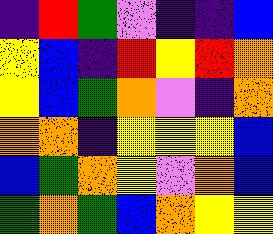[["indigo", "red", "green", "violet", "indigo", "indigo", "blue"], ["yellow", "blue", "indigo", "red", "yellow", "red", "orange"], ["yellow", "blue", "green", "orange", "violet", "indigo", "orange"], ["orange", "orange", "indigo", "yellow", "yellow", "yellow", "blue"], ["blue", "green", "orange", "yellow", "violet", "orange", "blue"], ["green", "orange", "green", "blue", "orange", "yellow", "yellow"]]